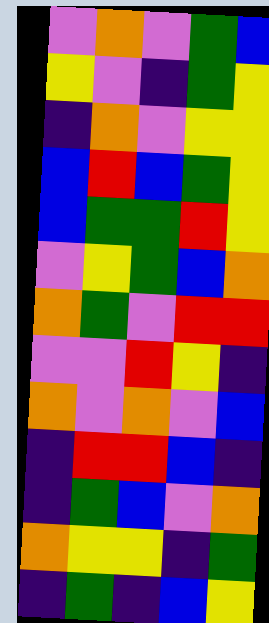[["violet", "orange", "violet", "green", "blue"], ["yellow", "violet", "indigo", "green", "yellow"], ["indigo", "orange", "violet", "yellow", "yellow"], ["blue", "red", "blue", "green", "yellow"], ["blue", "green", "green", "red", "yellow"], ["violet", "yellow", "green", "blue", "orange"], ["orange", "green", "violet", "red", "red"], ["violet", "violet", "red", "yellow", "indigo"], ["orange", "violet", "orange", "violet", "blue"], ["indigo", "red", "red", "blue", "indigo"], ["indigo", "green", "blue", "violet", "orange"], ["orange", "yellow", "yellow", "indigo", "green"], ["indigo", "green", "indigo", "blue", "yellow"]]